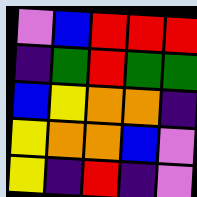[["violet", "blue", "red", "red", "red"], ["indigo", "green", "red", "green", "green"], ["blue", "yellow", "orange", "orange", "indigo"], ["yellow", "orange", "orange", "blue", "violet"], ["yellow", "indigo", "red", "indigo", "violet"]]